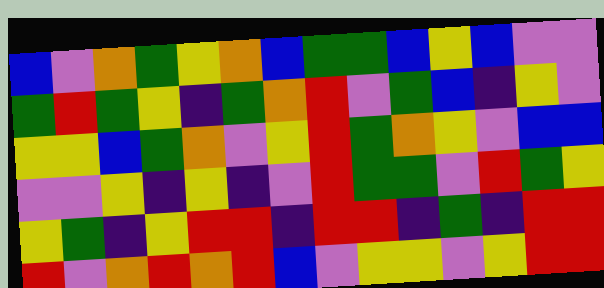[["blue", "violet", "orange", "green", "yellow", "orange", "blue", "green", "green", "blue", "yellow", "blue", "violet", "violet"], ["green", "red", "green", "yellow", "indigo", "green", "orange", "red", "violet", "green", "blue", "indigo", "yellow", "violet"], ["yellow", "yellow", "blue", "green", "orange", "violet", "yellow", "red", "green", "orange", "yellow", "violet", "blue", "blue"], ["violet", "violet", "yellow", "indigo", "yellow", "indigo", "violet", "red", "green", "green", "violet", "red", "green", "yellow"], ["yellow", "green", "indigo", "yellow", "red", "red", "indigo", "red", "red", "indigo", "green", "indigo", "red", "red"], ["red", "violet", "orange", "red", "orange", "red", "blue", "violet", "yellow", "yellow", "violet", "yellow", "red", "red"]]